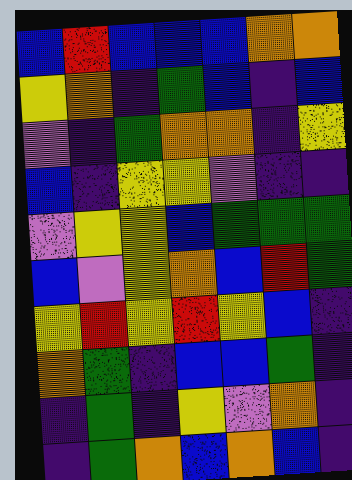[["blue", "red", "blue", "blue", "blue", "orange", "orange"], ["yellow", "orange", "indigo", "green", "blue", "indigo", "blue"], ["violet", "indigo", "green", "orange", "orange", "indigo", "yellow"], ["blue", "indigo", "yellow", "yellow", "violet", "indigo", "indigo"], ["violet", "yellow", "yellow", "blue", "green", "green", "green"], ["blue", "violet", "yellow", "orange", "blue", "red", "green"], ["yellow", "red", "yellow", "red", "yellow", "blue", "indigo"], ["orange", "green", "indigo", "blue", "blue", "green", "indigo"], ["indigo", "green", "indigo", "yellow", "violet", "orange", "indigo"], ["indigo", "green", "orange", "blue", "orange", "blue", "indigo"]]